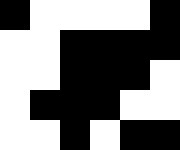[["black", "white", "white", "white", "white", "black"], ["white", "white", "black", "black", "black", "black"], ["white", "white", "black", "black", "black", "white"], ["white", "black", "black", "black", "white", "white"], ["white", "white", "black", "white", "black", "black"]]